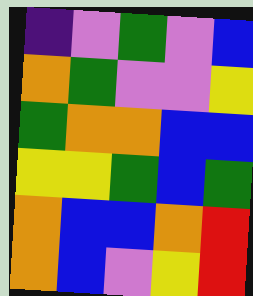[["indigo", "violet", "green", "violet", "blue"], ["orange", "green", "violet", "violet", "yellow"], ["green", "orange", "orange", "blue", "blue"], ["yellow", "yellow", "green", "blue", "green"], ["orange", "blue", "blue", "orange", "red"], ["orange", "blue", "violet", "yellow", "red"]]